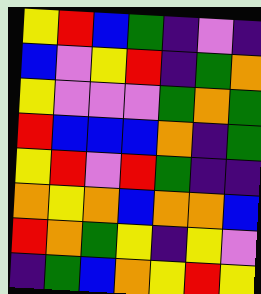[["yellow", "red", "blue", "green", "indigo", "violet", "indigo"], ["blue", "violet", "yellow", "red", "indigo", "green", "orange"], ["yellow", "violet", "violet", "violet", "green", "orange", "green"], ["red", "blue", "blue", "blue", "orange", "indigo", "green"], ["yellow", "red", "violet", "red", "green", "indigo", "indigo"], ["orange", "yellow", "orange", "blue", "orange", "orange", "blue"], ["red", "orange", "green", "yellow", "indigo", "yellow", "violet"], ["indigo", "green", "blue", "orange", "yellow", "red", "yellow"]]